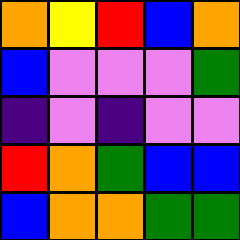[["orange", "yellow", "red", "blue", "orange"], ["blue", "violet", "violet", "violet", "green"], ["indigo", "violet", "indigo", "violet", "violet"], ["red", "orange", "green", "blue", "blue"], ["blue", "orange", "orange", "green", "green"]]